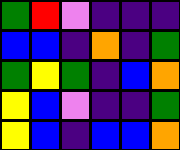[["green", "red", "violet", "indigo", "indigo", "indigo"], ["blue", "blue", "indigo", "orange", "indigo", "green"], ["green", "yellow", "green", "indigo", "blue", "orange"], ["yellow", "blue", "violet", "indigo", "indigo", "green"], ["yellow", "blue", "indigo", "blue", "blue", "orange"]]